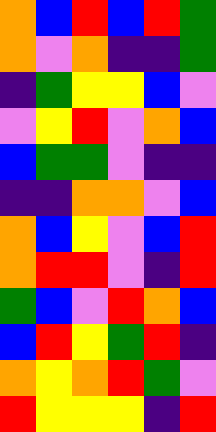[["orange", "blue", "red", "blue", "red", "green"], ["orange", "violet", "orange", "indigo", "indigo", "green"], ["indigo", "green", "yellow", "yellow", "blue", "violet"], ["violet", "yellow", "red", "violet", "orange", "blue"], ["blue", "green", "green", "violet", "indigo", "indigo"], ["indigo", "indigo", "orange", "orange", "violet", "blue"], ["orange", "blue", "yellow", "violet", "blue", "red"], ["orange", "red", "red", "violet", "indigo", "red"], ["green", "blue", "violet", "red", "orange", "blue"], ["blue", "red", "yellow", "green", "red", "indigo"], ["orange", "yellow", "orange", "red", "green", "violet"], ["red", "yellow", "yellow", "yellow", "indigo", "red"]]